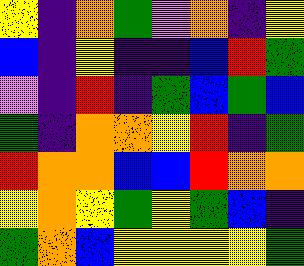[["yellow", "indigo", "orange", "green", "violet", "orange", "indigo", "yellow"], ["blue", "indigo", "yellow", "indigo", "indigo", "blue", "red", "green"], ["violet", "indigo", "red", "indigo", "green", "blue", "green", "blue"], ["green", "indigo", "orange", "orange", "yellow", "red", "indigo", "green"], ["red", "orange", "orange", "blue", "blue", "red", "orange", "orange"], ["yellow", "orange", "yellow", "green", "yellow", "green", "blue", "indigo"], ["green", "orange", "blue", "yellow", "yellow", "yellow", "yellow", "green"]]